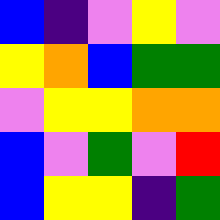[["blue", "indigo", "violet", "yellow", "violet"], ["yellow", "orange", "blue", "green", "green"], ["violet", "yellow", "yellow", "orange", "orange"], ["blue", "violet", "green", "violet", "red"], ["blue", "yellow", "yellow", "indigo", "green"]]